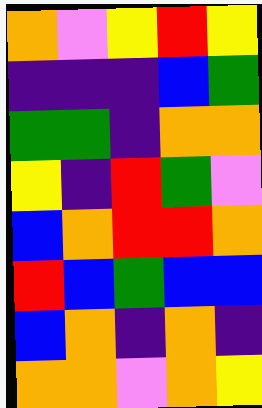[["orange", "violet", "yellow", "red", "yellow"], ["indigo", "indigo", "indigo", "blue", "green"], ["green", "green", "indigo", "orange", "orange"], ["yellow", "indigo", "red", "green", "violet"], ["blue", "orange", "red", "red", "orange"], ["red", "blue", "green", "blue", "blue"], ["blue", "orange", "indigo", "orange", "indigo"], ["orange", "orange", "violet", "orange", "yellow"]]